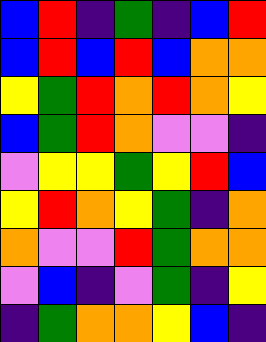[["blue", "red", "indigo", "green", "indigo", "blue", "red"], ["blue", "red", "blue", "red", "blue", "orange", "orange"], ["yellow", "green", "red", "orange", "red", "orange", "yellow"], ["blue", "green", "red", "orange", "violet", "violet", "indigo"], ["violet", "yellow", "yellow", "green", "yellow", "red", "blue"], ["yellow", "red", "orange", "yellow", "green", "indigo", "orange"], ["orange", "violet", "violet", "red", "green", "orange", "orange"], ["violet", "blue", "indigo", "violet", "green", "indigo", "yellow"], ["indigo", "green", "orange", "orange", "yellow", "blue", "indigo"]]